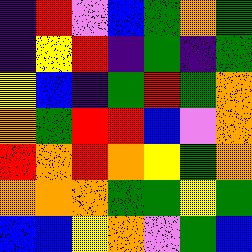[["indigo", "red", "violet", "blue", "green", "orange", "green"], ["indigo", "yellow", "red", "indigo", "green", "indigo", "green"], ["yellow", "blue", "indigo", "green", "red", "green", "orange"], ["orange", "green", "red", "red", "blue", "violet", "orange"], ["red", "orange", "red", "orange", "yellow", "green", "orange"], ["orange", "orange", "orange", "green", "green", "yellow", "green"], ["blue", "blue", "yellow", "orange", "violet", "green", "blue"]]